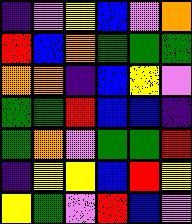[["indigo", "violet", "yellow", "blue", "violet", "orange"], ["red", "blue", "orange", "green", "green", "green"], ["orange", "orange", "indigo", "blue", "yellow", "violet"], ["green", "green", "red", "blue", "blue", "indigo"], ["green", "orange", "violet", "green", "green", "red"], ["indigo", "yellow", "yellow", "blue", "red", "yellow"], ["yellow", "green", "violet", "red", "blue", "violet"]]